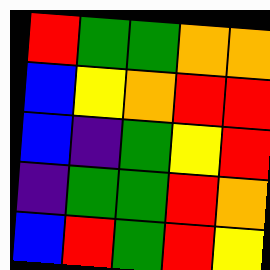[["red", "green", "green", "orange", "orange"], ["blue", "yellow", "orange", "red", "red"], ["blue", "indigo", "green", "yellow", "red"], ["indigo", "green", "green", "red", "orange"], ["blue", "red", "green", "red", "yellow"]]